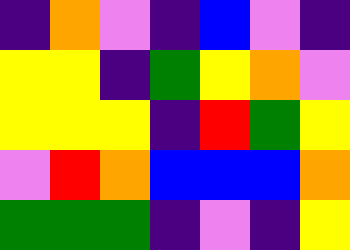[["indigo", "orange", "violet", "indigo", "blue", "violet", "indigo"], ["yellow", "yellow", "indigo", "green", "yellow", "orange", "violet"], ["yellow", "yellow", "yellow", "indigo", "red", "green", "yellow"], ["violet", "red", "orange", "blue", "blue", "blue", "orange"], ["green", "green", "green", "indigo", "violet", "indigo", "yellow"]]